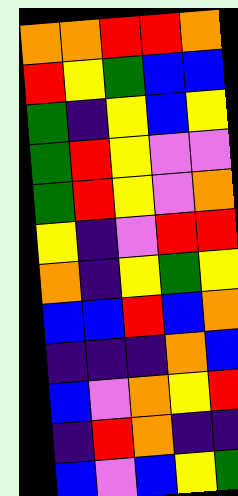[["orange", "orange", "red", "red", "orange"], ["red", "yellow", "green", "blue", "blue"], ["green", "indigo", "yellow", "blue", "yellow"], ["green", "red", "yellow", "violet", "violet"], ["green", "red", "yellow", "violet", "orange"], ["yellow", "indigo", "violet", "red", "red"], ["orange", "indigo", "yellow", "green", "yellow"], ["blue", "blue", "red", "blue", "orange"], ["indigo", "indigo", "indigo", "orange", "blue"], ["blue", "violet", "orange", "yellow", "red"], ["indigo", "red", "orange", "indigo", "indigo"], ["blue", "violet", "blue", "yellow", "green"]]